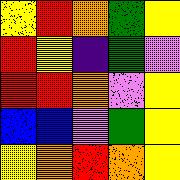[["yellow", "red", "orange", "green", "yellow"], ["red", "yellow", "indigo", "green", "violet"], ["red", "red", "orange", "violet", "yellow"], ["blue", "blue", "violet", "green", "yellow"], ["yellow", "orange", "red", "orange", "yellow"]]